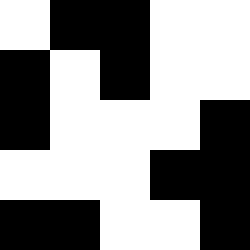[["white", "black", "black", "white", "white"], ["black", "white", "black", "white", "white"], ["black", "white", "white", "white", "black"], ["white", "white", "white", "black", "black"], ["black", "black", "white", "white", "black"]]